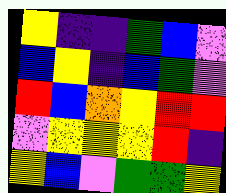[["yellow", "indigo", "indigo", "green", "blue", "violet"], ["blue", "yellow", "indigo", "blue", "green", "violet"], ["red", "blue", "orange", "yellow", "red", "red"], ["violet", "yellow", "yellow", "yellow", "red", "indigo"], ["yellow", "blue", "violet", "green", "green", "yellow"]]